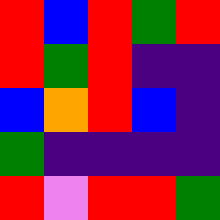[["red", "blue", "red", "green", "red"], ["red", "green", "red", "indigo", "indigo"], ["blue", "orange", "red", "blue", "indigo"], ["green", "indigo", "indigo", "indigo", "indigo"], ["red", "violet", "red", "red", "green"]]